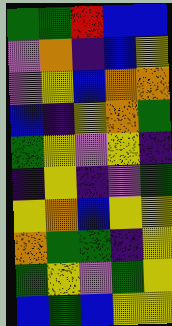[["green", "green", "red", "blue", "blue"], ["violet", "orange", "indigo", "blue", "yellow"], ["violet", "yellow", "blue", "orange", "orange"], ["blue", "indigo", "yellow", "orange", "green"], ["green", "yellow", "violet", "yellow", "indigo"], ["indigo", "yellow", "indigo", "violet", "green"], ["yellow", "orange", "blue", "yellow", "yellow"], ["orange", "green", "green", "indigo", "yellow"], ["green", "yellow", "violet", "green", "yellow"], ["blue", "green", "blue", "yellow", "yellow"]]